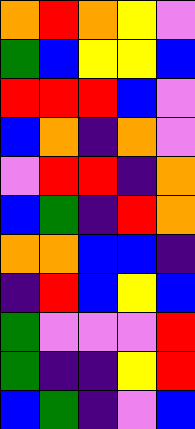[["orange", "red", "orange", "yellow", "violet"], ["green", "blue", "yellow", "yellow", "blue"], ["red", "red", "red", "blue", "violet"], ["blue", "orange", "indigo", "orange", "violet"], ["violet", "red", "red", "indigo", "orange"], ["blue", "green", "indigo", "red", "orange"], ["orange", "orange", "blue", "blue", "indigo"], ["indigo", "red", "blue", "yellow", "blue"], ["green", "violet", "violet", "violet", "red"], ["green", "indigo", "indigo", "yellow", "red"], ["blue", "green", "indigo", "violet", "blue"]]